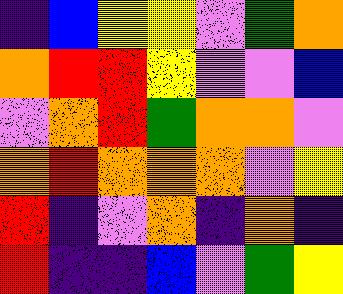[["indigo", "blue", "yellow", "yellow", "violet", "green", "orange"], ["orange", "red", "red", "yellow", "violet", "violet", "blue"], ["violet", "orange", "red", "green", "orange", "orange", "violet"], ["orange", "red", "orange", "orange", "orange", "violet", "yellow"], ["red", "indigo", "violet", "orange", "indigo", "orange", "indigo"], ["red", "indigo", "indigo", "blue", "violet", "green", "yellow"]]